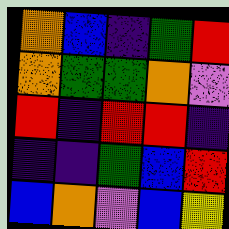[["orange", "blue", "indigo", "green", "red"], ["orange", "green", "green", "orange", "violet"], ["red", "indigo", "red", "red", "indigo"], ["indigo", "indigo", "green", "blue", "red"], ["blue", "orange", "violet", "blue", "yellow"]]